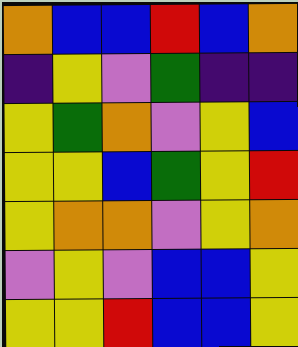[["orange", "blue", "blue", "red", "blue", "orange"], ["indigo", "yellow", "violet", "green", "indigo", "indigo"], ["yellow", "green", "orange", "violet", "yellow", "blue"], ["yellow", "yellow", "blue", "green", "yellow", "red"], ["yellow", "orange", "orange", "violet", "yellow", "orange"], ["violet", "yellow", "violet", "blue", "blue", "yellow"], ["yellow", "yellow", "red", "blue", "blue", "yellow"]]